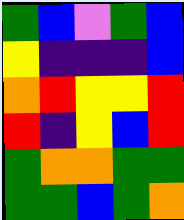[["green", "blue", "violet", "green", "blue"], ["yellow", "indigo", "indigo", "indigo", "blue"], ["orange", "red", "yellow", "yellow", "red"], ["red", "indigo", "yellow", "blue", "red"], ["green", "orange", "orange", "green", "green"], ["green", "green", "blue", "green", "orange"]]